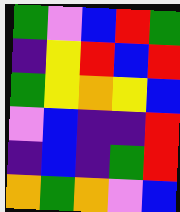[["green", "violet", "blue", "red", "green"], ["indigo", "yellow", "red", "blue", "red"], ["green", "yellow", "orange", "yellow", "blue"], ["violet", "blue", "indigo", "indigo", "red"], ["indigo", "blue", "indigo", "green", "red"], ["orange", "green", "orange", "violet", "blue"]]